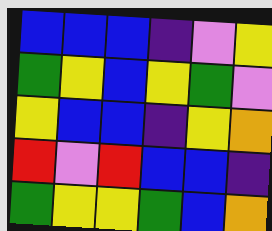[["blue", "blue", "blue", "indigo", "violet", "yellow"], ["green", "yellow", "blue", "yellow", "green", "violet"], ["yellow", "blue", "blue", "indigo", "yellow", "orange"], ["red", "violet", "red", "blue", "blue", "indigo"], ["green", "yellow", "yellow", "green", "blue", "orange"]]